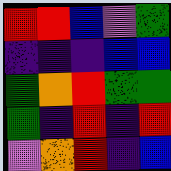[["red", "red", "blue", "violet", "green"], ["indigo", "indigo", "indigo", "blue", "blue"], ["green", "orange", "red", "green", "green"], ["green", "indigo", "red", "indigo", "red"], ["violet", "orange", "red", "indigo", "blue"]]